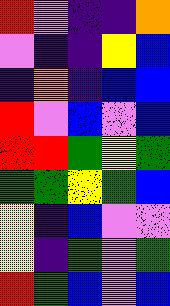[["red", "violet", "indigo", "indigo", "orange"], ["violet", "indigo", "indigo", "yellow", "blue"], ["indigo", "orange", "indigo", "blue", "blue"], ["red", "violet", "blue", "violet", "blue"], ["red", "red", "green", "yellow", "green"], ["green", "green", "yellow", "green", "blue"], ["yellow", "indigo", "blue", "violet", "violet"], ["yellow", "indigo", "green", "violet", "green"], ["red", "green", "blue", "violet", "blue"]]